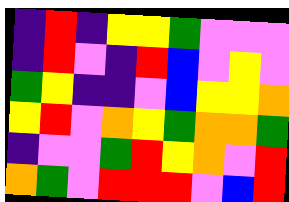[["indigo", "red", "indigo", "yellow", "yellow", "green", "violet", "violet", "violet"], ["indigo", "red", "violet", "indigo", "red", "blue", "violet", "yellow", "violet"], ["green", "yellow", "indigo", "indigo", "violet", "blue", "yellow", "yellow", "orange"], ["yellow", "red", "violet", "orange", "yellow", "green", "orange", "orange", "green"], ["indigo", "violet", "violet", "green", "red", "yellow", "orange", "violet", "red"], ["orange", "green", "violet", "red", "red", "red", "violet", "blue", "red"]]